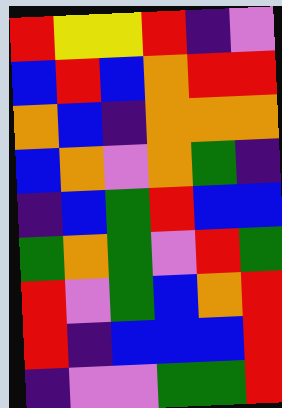[["red", "yellow", "yellow", "red", "indigo", "violet"], ["blue", "red", "blue", "orange", "red", "red"], ["orange", "blue", "indigo", "orange", "orange", "orange"], ["blue", "orange", "violet", "orange", "green", "indigo"], ["indigo", "blue", "green", "red", "blue", "blue"], ["green", "orange", "green", "violet", "red", "green"], ["red", "violet", "green", "blue", "orange", "red"], ["red", "indigo", "blue", "blue", "blue", "red"], ["indigo", "violet", "violet", "green", "green", "red"]]